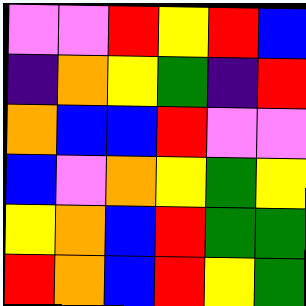[["violet", "violet", "red", "yellow", "red", "blue"], ["indigo", "orange", "yellow", "green", "indigo", "red"], ["orange", "blue", "blue", "red", "violet", "violet"], ["blue", "violet", "orange", "yellow", "green", "yellow"], ["yellow", "orange", "blue", "red", "green", "green"], ["red", "orange", "blue", "red", "yellow", "green"]]